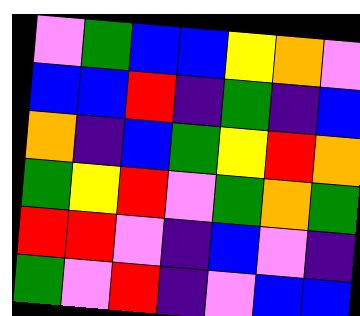[["violet", "green", "blue", "blue", "yellow", "orange", "violet"], ["blue", "blue", "red", "indigo", "green", "indigo", "blue"], ["orange", "indigo", "blue", "green", "yellow", "red", "orange"], ["green", "yellow", "red", "violet", "green", "orange", "green"], ["red", "red", "violet", "indigo", "blue", "violet", "indigo"], ["green", "violet", "red", "indigo", "violet", "blue", "blue"]]